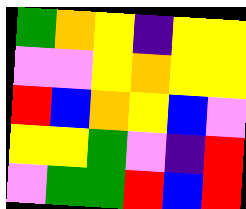[["green", "orange", "yellow", "indigo", "yellow", "yellow"], ["violet", "violet", "yellow", "orange", "yellow", "yellow"], ["red", "blue", "orange", "yellow", "blue", "violet"], ["yellow", "yellow", "green", "violet", "indigo", "red"], ["violet", "green", "green", "red", "blue", "red"]]